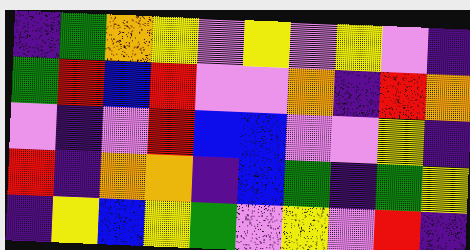[["indigo", "green", "orange", "yellow", "violet", "yellow", "violet", "yellow", "violet", "indigo"], ["green", "red", "blue", "red", "violet", "violet", "orange", "indigo", "red", "orange"], ["violet", "indigo", "violet", "red", "blue", "blue", "violet", "violet", "yellow", "indigo"], ["red", "indigo", "orange", "orange", "indigo", "blue", "green", "indigo", "green", "yellow"], ["indigo", "yellow", "blue", "yellow", "green", "violet", "yellow", "violet", "red", "indigo"]]